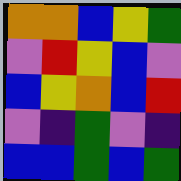[["orange", "orange", "blue", "yellow", "green"], ["violet", "red", "yellow", "blue", "violet"], ["blue", "yellow", "orange", "blue", "red"], ["violet", "indigo", "green", "violet", "indigo"], ["blue", "blue", "green", "blue", "green"]]